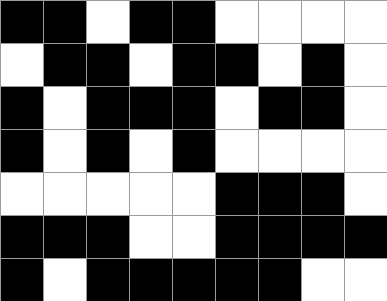[["black", "black", "white", "black", "black", "white", "white", "white", "white"], ["white", "black", "black", "white", "black", "black", "white", "black", "white"], ["black", "white", "black", "black", "black", "white", "black", "black", "white"], ["black", "white", "black", "white", "black", "white", "white", "white", "white"], ["white", "white", "white", "white", "white", "black", "black", "black", "white"], ["black", "black", "black", "white", "white", "black", "black", "black", "black"], ["black", "white", "black", "black", "black", "black", "black", "white", "white"]]